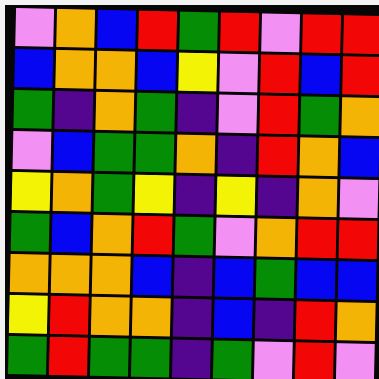[["violet", "orange", "blue", "red", "green", "red", "violet", "red", "red"], ["blue", "orange", "orange", "blue", "yellow", "violet", "red", "blue", "red"], ["green", "indigo", "orange", "green", "indigo", "violet", "red", "green", "orange"], ["violet", "blue", "green", "green", "orange", "indigo", "red", "orange", "blue"], ["yellow", "orange", "green", "yellow", "indigo", "yellow", "indigo", "orange", "violet"], ["green", "blue", "orange", "red", "green", "violet", "orange", "red", "red"], ["orange", "orange", "orange", "blue", "indigo", "blue", "green", "blue", "blue"], ["yellow", "red", "orange", "orange", "indigo", "blue", "indigo", "red", "orange"], ["green", "red", "green", "green", "indigo", "green", "violet", "red", "violet"]]